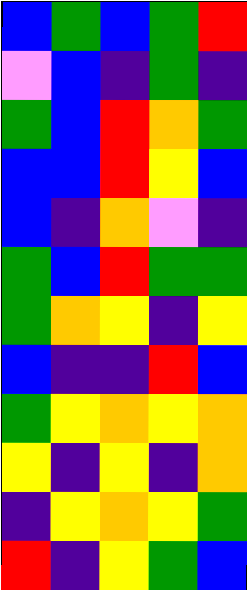[["blue", "green", "blue", "green", "red"], ["violet", "blue", "indigo", "green", "indigo"], ["green", "blue", "red", "orange", "green"], ["blue", "blue", "red", "yellow", "blue"], ["blue", "indigo", "orange", "violet", "indigo"], ["green", "blue", "red", "green", "green"], ["green", "orange", "yellow", "indigo", "yellow"], ["blue", "indigo", "indigo", "red", "blue"], ["green", "yellow", "orange", "yellow", "orange"], ["yellow", "indigo", "yellow", "indigo", "orange"], ["indigo", "yellow", "orange", "yellow", "green"], ["red", "indigo", "yellow", "green", "blue"]]